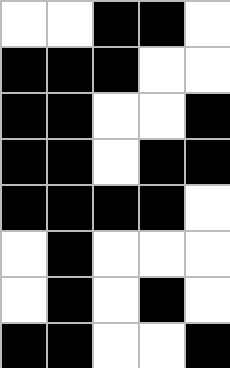[["white", "white", "black", "black", "white"], ["black", "black", "black", "white", "white"], ["black", "black", "white", "white", "black"], ["black", "black", "white", "black", "black"], ["black", "black", "black", "black", "white"], ["white", "black", "white", "white", "white"], ["white", "black", "white", "black", "white"], ["black", "black", "white", "white", "black"]]